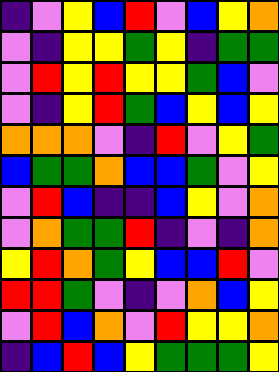[["indigo", "violet", "yellow", "blue", "red", "violet", "blue", "yellow", "orange"], ["violet", "indigo", "yellow", "yellow", "green", "yellow", "indigo", "green", "green"], ["violet", "red", "yellow", "red", "yellow", "yellow", "green", "blue", "violet"], ["violet", "indigo", "yellow", "red", "green", "blue", "yellow", "blue", "yellow"], ["orange", "orange", "orange", "violet", "indigo", "red", "violet", "yellow", "green"], ["blue", "green", "green", "orange", "blue", "blue", "green", "violet", "yellow"], ["violet", "red", "blue", "indigo", "indigo", "blue", "yellow", "violet", "orange"], ["violet", "orange", "green", "green", "red", "indigo", "violet", "indigo", "orange"], ["yellow", "red", "orange", "green", "yellow", "blue", "blue", "red", "violet"], ["red", "red", "green", "violet", "indigo", "violet", "orange", "blue", "yellow"], ["violet", "red", "blue", "orange", "violet", "red", "yellow", "yellow", "orange"], ["indigo", "blue", "red", "blue", "yellow", "green", "green", "green", "yellow"]]